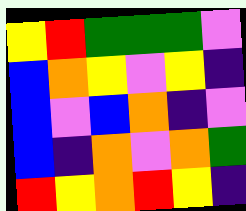[["yellow", "red", "green", "green", "green", "violet"], ["blue", "orange", "yellow", "violet", "yellow", "indigo"], ["blue", "violet", "blue", "orange", "indigo", "violet"], ["blue", "indigo", "orange", "violet", "orange", "green"], ["red", "yellow", "orange", "red", "yellow", "indigo"]]